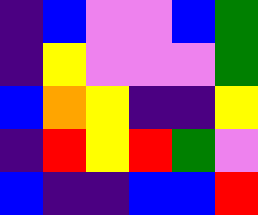[["indigo", "blue", "violet", "violet", "blue", "green"], ["indigo", "yellow", "violet", "violet", "violet", "green"], ["blue", "orange", "yellow", "indigo", "indigo", "yellow"], ["indigo", "red", "yellow", "red", "green", "violet"], ["blue", "indigo", "indigo", "blue", "blue", "red"]]